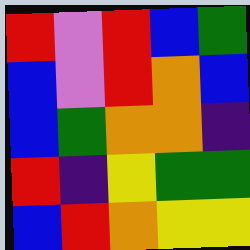[["red", "violet", "red", "blue", "green"], ["blue", "violet", "red", "orange", "blue"], ["blue", "green", "orange", "orange", "indigo"], ["red", "indigo", "yellow", "green", "green"], ["blue", "red", "orange", "yellow", "yellow"]]